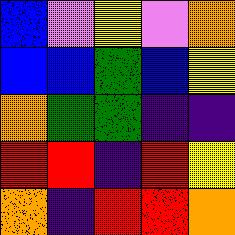[["blue", "violet", "yellow", "violet", "orange"], ["blue", "blue", "green", "blue", "yellow"], ["orange", "green", "green", "indigo", "indigo"], ["red", "red", "indigo", "red", "yellow"], ["orange", "indigo", "red", "red", "orange"]]